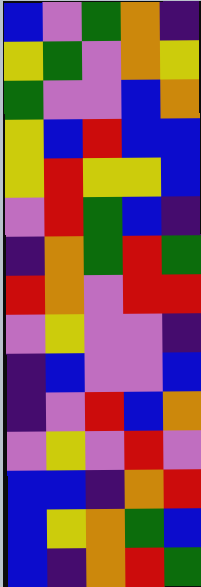[["blue", "violet", "green", "orange", "indigo"], ["yellow", "green", "violet", "orange", "yellow"], ["green", "violet", "violet", "blue", "orange"], ["yellow", "blue", "red", "blue", "blue"], ["yellow", "red", "yellow", "yellow", "blue"], ["violet", "red", "green", "blue", "indigo"], ["indigo", "orange", "green", "red", "green"], ["red", "orange", "violet", "red", "red"], ["violet", "yellow", "violet", "violet", "indigo"], ["indigo", "blue", "violet", "violet", "blue"], ["indigo", "violet", "red", "blue", "orange"], ["violet", "yellow", "violet", "red", "violet"], ["blue", "blue", "indigo", "orange", "red"], ["blue", "yellow", "orange", "green", "blue"], ["blue", "indigo", "orange", "red", "green"]]